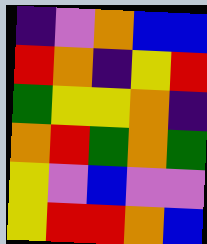[["indigo", "violet", "orange", "blue", "blue"], ["red", "orange", "indigo", "yellow", "red"], ["green", "yellow", "yellow", "orange", "indigo"], ["orange", "red", "green", "orange", "green"], ["yellow", "violet", "blue", "violet", "violet"], ["yellow", "red", "red", "orange", "blue"]]